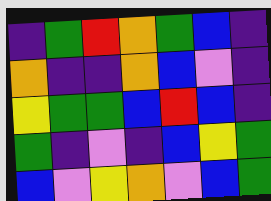[["indigo", "green", "red", "orange", "green", "blue", "indigo"], ["orange", "indigo", "indigo", "orange", "blue", "violet", "indigo"], ["yellow", "green", "green", "blue", "red", "blue", "indigo"], ["green", "indigo", "violet", "indigo", "blue", "yellow", "green"], ["blue", "violet", "yellow", "orange", "violet", "blue", "green"]]